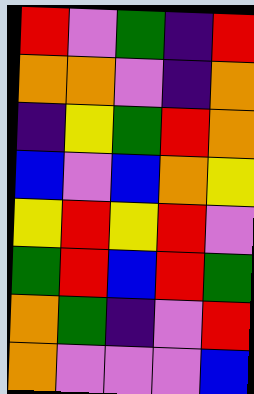[["red", "violet", "green", "indigo", "red"], ["orange", "orange", "violet", "indigo", "orange"], ["indigo", "yellow", "green", "red", "orange"], ["blue", "violet", "blue", "orange", "yellow"], ["yellow", "red", "yellow", "red", "violet"], ["green", "red", "blue", "red", "green"], ["orange", "green", "indigo", "violet", "red"], ["orange", "violet", "violet", "violet", "blue"]]